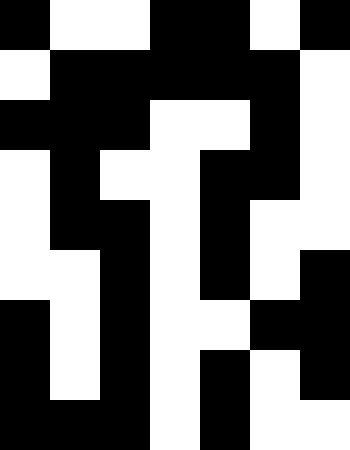[["black", "white", "white", "black", "black", "white", "black"], ["white", "black", "black", "black", "black", "black", "white"], ["black", "black", "black", "white", "white", "black", "white"], ["white", "black", "white", "white", "black", "black", "white"], ["white", "black", "black", "white", "black", "white", "white"], ["white", "white", "black", "white", "black", "white", "black"], ["black", "white", "black", "white", "white", "black", "black"], ["black", "white", "black", "white", "black", "white", "black"], ["black", "black", "black", "white", "black", "white", "white"]]